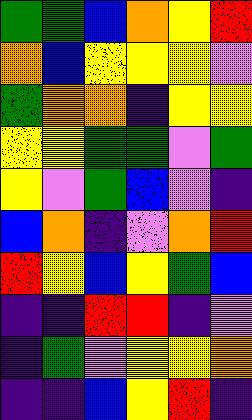[["green", "green", "blue", "orange", "yellow", "red"], ["orange", "blue", "yellow", "yellow", "yellow", "violet"], ["green", "orange", "orange", "indigo", "yellow", "yellow"], ["yellow", "yellow", "green", "green", "violet", "green"], ["yellow", "violet", "green", "blue", "violet", "indigo"], ["blue", "orange", "indigo", "violet", "orange", "red"], ["red", "yellow", "blue", "yellow", "green", "blue"], ["indigo", "indigo", "red", "red", "indigo", "violet"], ["indigo", "green", "violet", "yellow", "yellow", "orange"], ["indigo", "indigo", "blue", "yellow", "red", "indigo"]]